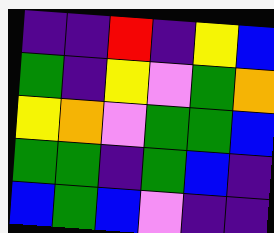[["indigo", "indigo", "red", "indigo", "yellow", "blue"], ["green", "indigo", "yellow", "violet", "green", "orange"], ["yellow", "orange", "violet", "green", "green", "blue"], ["green", "green", "indigo", "green", "blue", "indigo"], ["blue", "green", "blue", "violet", "indigo", "indigo"]]